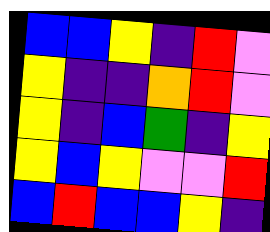[["blue", "blue", "yellow", "indigo", "red", "violet"], ["yellow", "indigo", "indigo", "orange", "red", "violet"], ["yellow", "indigo", "blue", "green", "indigo", "yellow"], ["yellow", "blue", "yellow", "violet", "violet", "red"], ["blue", "red", "blue", "blue", "yellow", "indigo"]]